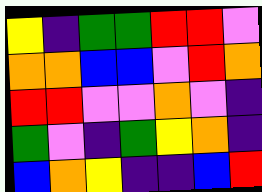[["yellow", "indigo", "green", "green", "red", "red", "violet"], ["orange", "orange", "blue", "blue", "violet", "red", "orange"], ["red", "red", "violet", "violet", "orange", "violet", "indigo"], ["green", "violet", "indigo", "green", "yellow", "orange", "indigo"], ["blue", "orange", "yellow", "indigo", "indigo", "blue", "red"]]